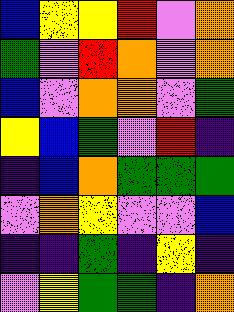[["blue", "yellow", "yellow", "red", "violet", "orange"], ["green", "violet", "red", "orange", "violet", "orange"], ["blue", "violet", "orange", "orange", "violet", "green"], ["yellow", "blue", "green", "violet", "red", "indigo"], ["indigo", "blue", "orange", "green", "green", "green"], ["violet", "orange", "yellow", "violet", "violet", "blue"], ["indigo", "indigo", "green", "indigo", "yellow", "indigo"], ["violet", "yellow", "green", "green", "indigo", "orange"]]